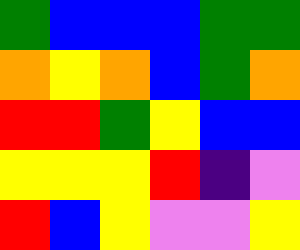[["green", "blue", "blue", "blue", "green", "green"], ["orange", "yellow", "orange", "blue", "green", "orange"], ["red", "red", "green", "yellow", "blue", "blue"], ["yellow", "yellow", "yellow", "red", "indigo", "violet"], ["red", "blue", "yellow", "violet", "violet", "yellow"]]